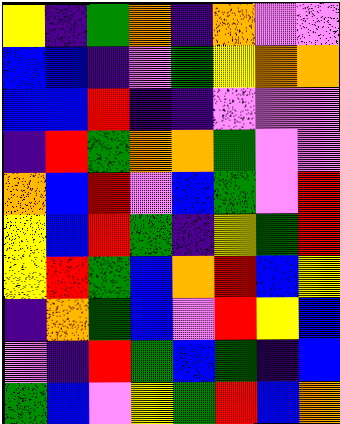[["yellow", "indigo", "green", "orange", "indigo", "orange", "violet", "violet"], ["blue", "blue", "indigo", "violet", "green", "yellow", "orange", "orange"], ["blue", "blue", "red", "indigo", "indigo", "violet", "violet", "violet"], ["indigo", "red", "green", "orange", "orange", "green", "violet", "violet"], ["orange", "blue", "red", "violet", "blue", "green", "violet", "red"], ["yellow", "blue", "red", "green", "indigo", "yellow", "green", "red"], ["yellow", "red", "green", "blue", "orange", "red", "blue", "yellow"], ["indigo", "orange", "green", "blue", "violet", "red", "yellow", "blue"], ["violet", "indigo", "red", "green", "blue", "green", "indigo", "blue"], ["green", "blue", "violet", "yellow", "green", "red", "blue", "orange"]]